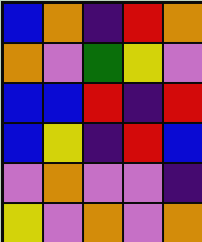[["blue", "orange", "indigo", "red", "orange"], ["orange", "violet", "green", "yellow", "violet"], ["blue", "blue", "red", "indigo", "red"], ["blue", "yellow", "indigo", "red", "blue"], ["violet", "orange", "violet", "violet", "indigo"], ["yellow", "violet", "orange", "violet", "orange"]]